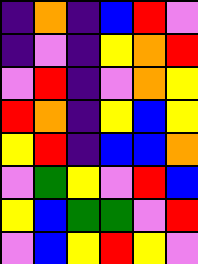[["indigo", "orange", "indigo", "blue", "red", "violet"], ["indigo", "violet", "indigo", "yellow", "orange", "red"], ["violet", "red", "indigo", "violet", "orange", "yellow"], ["red", "orange", "indigo", "yellow", "blue", "yellow"], ["yellow", "red", "indigo", "blue", "blue", "orange"], ["violet", "green", "yellow", "violet", "red", "blue"], ["yellow", "blue", "green", "green", "violet", "red"], ["violet", "blue", "yellow", "red", "yellow", "violet"]]